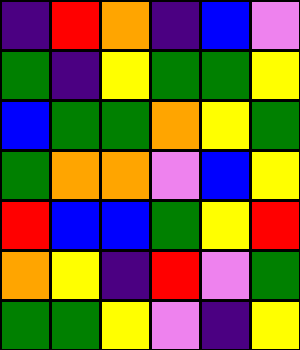[["indigo", "red", "orange", "indigo", "blue", "violet"], ["green", "indigo", "yellow", "green", "green", "yellow"], ["blue", "green", "green", "orange", "yellow", "green"], ["green", "orange", "orange", "violet", "blue", "yellow"], ["red", "blue", "blue", "green", "yellow", "red"], ["orange", "yellow", "indigo", "red", "violet", "green"], ["green", "green", "yellow", "violet", "indigo", "yellow"]]